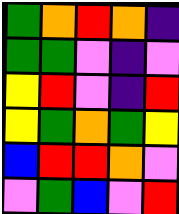[["green", "orange", "red", "orange", "indigo"], ["green", "green", "violet", "indigo", "violet"], ["yellow", "red", "violet", "indigo", "red"], ["yellow", "green", "orange", "green", "yellow"], ["blue", "red", "red", "orange", "violet"], ["violet", "green", "blue", "violet", "red"]]